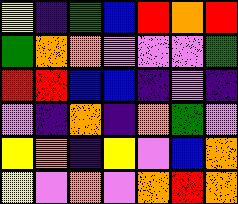[["yellow", "indigo", "green", "blue", "red", "orange", "red"], ["green", "orange", "orange", "violet", "violet", "violet", "green"], ["red", "red", "blue", "blue", "indigo", "violet", "indigo"], ["violet", "indigo", "orange", "indigo", "orange", "green", "violet"], ["yellow", "orange", "indigo", "yellow", "violet", "blue", "orange"], ["yellow", "violet", "orange", "violet", "orange", "red", "orange"]]